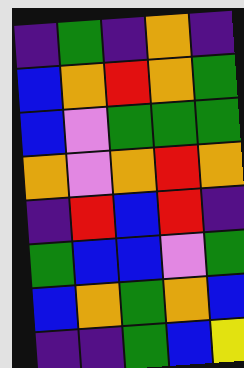[["indigo", "green", "indigo", "orange", "indigo"], ["blue", "orange", "red", "orange", "green"], ["blue", "violet", "green", "green", "green"], ["orange", "violet", "orange", "red", "orange"], ["indigo", "red", "blue", "red", "indigo"], ["green", "blue", "blue", "violet", "green"], ["blue", "orange", "green", "orange", "blue"], ["indigo", "indigo", "green", "blue", "yellow"]]